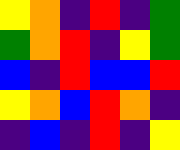[["yellow", "orange", "indigo", "red", "indigo", "green"], ["green", "orange", "red", "indigo", "yellow", "green"], ["blue", "indigo", "red", "blue", "blue", "red"], ["yellow", "orange", "blue", "red", "orange", "indigo"], ["indigo", "blue", "indigo", "red", "indigo", "yellow"]]